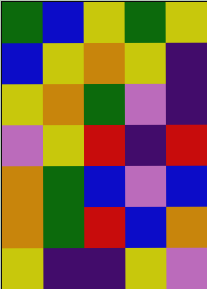[["green", "blue", "yellow", "green", "yellow"], ["blue", "yellow", "orange", "yellow", "indigo"], ["yellow", "orange", "green", "violet", "indigo"], ["violet", "yellow", "red", "indigo", "red"], ["orange", "green", "blue", "violet", "blue"], ["orange", "green", "red", "blue", "orange"], ["yellow", "indigo", "indigo", "yellow", "violet"]]